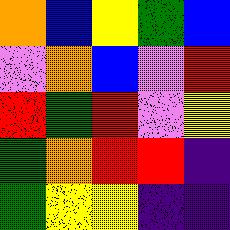[["orange", "blue", "yellow", "green", "blue"], ["violet", "orange", "blue", "violet", "red"], ["red", "green", "red", "violet", "yellow"], ["green", "orange", "red", "red", "indigo"], ["green", "yellow", "yellow", "indigo", "indigo"]]